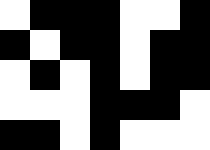[["white", "black", "black", "black", "white", "white", "black"], ["black", "white", "black", "black", "white", "black", "black"], ["white", "black", "white", "black", "white", "black", "black"], ["white", "white", "white", "black", "black", "black", "white"], ["black", "black", "white", "black", "white", "white", "white"]]